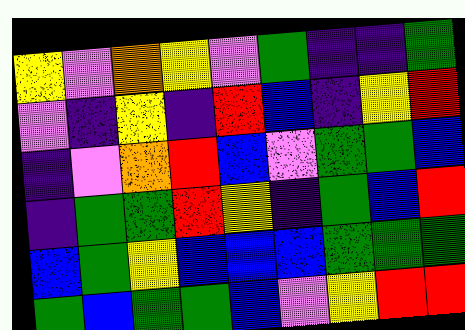[["yellow", "violet", "orange", "yellow", "violet", "green", "indigo", "indigo", "green"], ["violet", "indigo", "yellow", "indigo", "red", "blue", "indigo", "yellow", "red"], ["indigo", "violet", "orange", "red", "blue", "violet", "green", "green", "blue"], ["indigo", "green", "green", "red", "yellow", "indigo", "green", "blue", "red"], ["blue", "green", "yellow", "blue", "blue", "blue", "green", "green", "green"], ["green", "blue", "green", "green", "blue", "violet", "yellow", "red", "red"]]